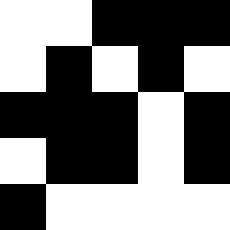[["white", "white", "black", "black", "black"], ["white", "black", "white", "black", "white"], ["black", "black", "black", "white", "black"], ["white", "black", "black", "white", "black"], ["black", "white", "white", "white", "white"]]